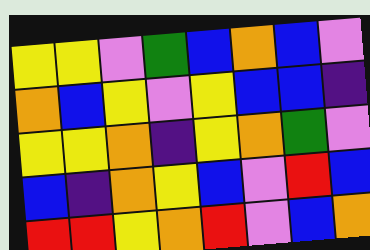[["yellow", "yellow", "violet", "green", "blue", "orange", "blue", "violet"], ["orange", "blue", "yellow", "violet", "yellow", "blue", "blue", "indigo"], ["yellow", "yellow", "orange", "indigo", "yellow", "orange", "green", "violet"], ["blue", "indigo", "orange", "yellow", "blue", "violet", "red", "blue"], ["red", "red", "yellow", "orange", "red", "violet", "blue", "orange"]]